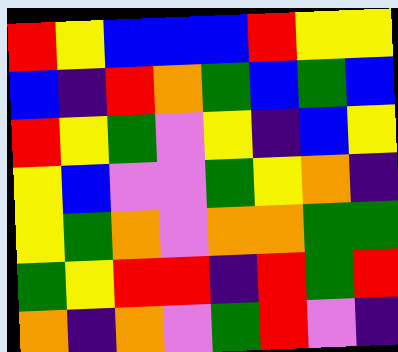[["red", "yellow", "blue", "blue", "blue", "red", "yellow", "yellow"], ["blue", "indigo", "red", "orange", "green", "blue", "green", "blue"], ["red", "yellow", "green", "violet", "yellow", "indigo", "blue", "yellow"], ["yellow", "blue", "violet", "violet", "green", "yellow", "orange", "indigo"], ["yellow", "green", "orange", "violet", "orange", "orange", "green", "green"], ["green", "yellow", "red", "red", "indigo", "red", "green", "red"], ["orange", "indigo", "orange", "violet", "green", "red", "violet", "indigo"]]